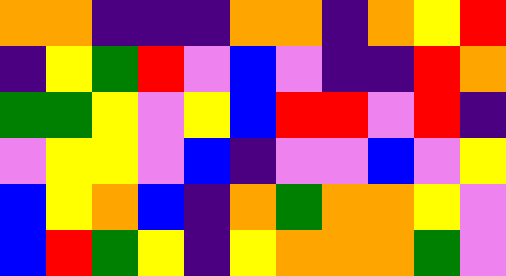[["orange", "orange", "indigo", "indigo", "indigo", "orange", "orange", "indigo", "orange", "yellow", "red"], ["indigo", "yellow", "green", "red", "violet", "blue", "violet", "indigo", "indigo", "red", "orange"], ["green", "green", "yellow", "violet", "yellow", "blue", "red", "red", "violet", "red", "indigo"], ["violet", "yellow", "yellow", "violet", "blue", "indigo", "violet", "violet", "blue", "violet", "yellow"], ["blue", "yellow", "orange", "blue", "indigo", "orange", "green", "orange", "orange", "yellow", "violet"], ["blue", "red", "green", "yellow", "indigo", "yellow", "orange", "orange", "orange", "green", "violet"]]